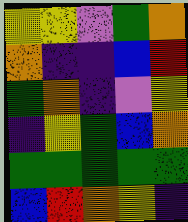[["yellow", "yellow", "violet", "green", "orange"], ["orange", "indigo", "indigo", "blue", "red"], ["green", "orange", "indigo", "violet", "yellow"], ["indigo", "yellow", "green", "blue", "orange"], ["green", "green", "green", "green", "green"], ["blue", "red", "orange", "yellow", "indigo"]]